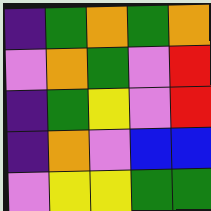[["indigo", "green", "orange", "green", "orange"], ["violet", "orange", "green", "violet", "red"], ["indigo", "green", "yellow", "violet", "red"], ["indigo", "orange", "violet", "blue", "blue"], ["violet", "yellow", "yellow", "green", "green"]]